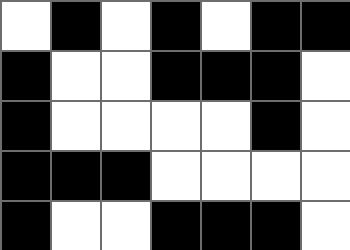[["white", "black", "white", "black", "white", "black", "black"], ["black", "white", "white", "black", "black", "black", "white"], ["black", "white", "white", "white", "white", "black", "white"], ["black", "black", "black", "white", "white", "white", "white"], ["black", "white", "white", "black", "black", "black", "white"]]